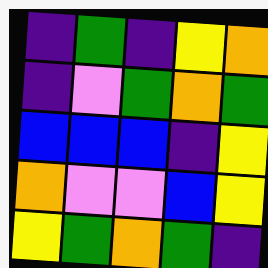[["indigo", "green", "indigo", "yellow", "orange"], ["indigo", "violet", "green", "orange", "green"], ["blue", "blue", "blue", "indigo", "yellow"], ["orange", "violet", "violet", "blue", "yellow"], ["yellow", "green", "orange", "green", "indigo"]]